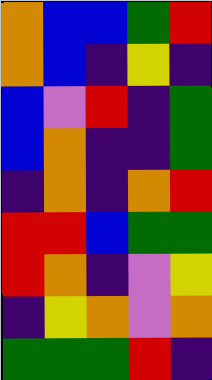[["orange", "blue", "blue", "green", "red"], ["orange", "blue", "indigo", "yellow", "indigo"], ["blue", "violet", "red", "indigo", "green"], ["blue", "orange", "indigo", "indigo", "green"], ["indigo", "orange", "indigo", "orange", "red"], ["red", "red", "blue", "green", "green"], ["red", "orange", "indigo", "violet", "yellow"], ["indigo", "yellow", "orange", "violet", "orange"], ["green", "green", "green", "red", "indigo"]]